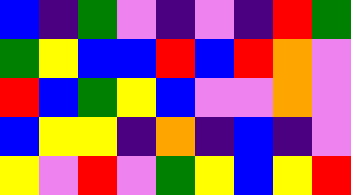[["blue", "indigo", "green", "violet", "indigo", "violet", "indigo", "red", "green"], ["green", "yellow", "blue", "blue", "red", "blue", "red", "orange", "violet"], ["red", "blue", "green", "yellow", "blue", "violet", "violet", "orange", "violet"], ["blue", "yellow", "yellow", "indigo", "orange", "indigo", "blue", "indigo", "violet"], ["yellow", "violet", "red", "violet", "green", "yellow", "blue", "yellow", "red"]]